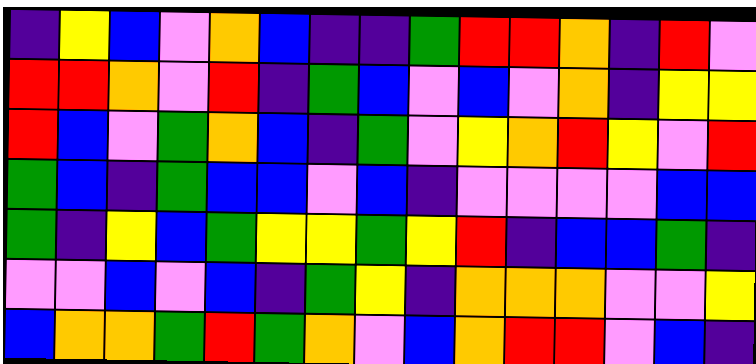[["indigo", "yellow", "blue", "violet", "orange", "blue", "indigo", "indigo", "green", "red", "red", "orange", "indigo", "red", "violet"], ["red", "red", "orange", "violet", "red", "indigo", "green", "blue", "violet", "blue", "violet", "orange", "indigo", "yellow", "yellow"], ["red", "blue", "violet", "green", "orange", "blue", "indigo", "green", "violet", "yellow", "orange", "red", "yellow", "violet", "red"], ["green", "blue", "indigo", "green", "blue", "blue", "violet", "blue", "indigo", "violet", "violet", "violet", "violet", "blue", "blue"], ["green", "indigo", "yellow", "blue", "green", "yellow", "yellow", "green", "yellow", "red", "indigo", "blue", "blue", "green", "indigo"], ["violet", "violet", "blue", "violet", "blue", "indigo", "green", "yellow", "indigo", "orange", "orange", "orange", "violet", "violet", "yellow"], ["blue", "orange", "orange", "green", "red", "green", "orange", "violet", "blue", "orange", "red", "red", "violet", "blue", "indigo"]]